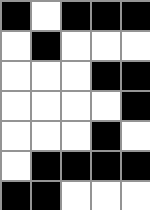[["black", "white", "black", "black", "black"], ["white", "black", "white", "white", "white"], ["white", "white", "white", "black", "black"], ["white", "white", "white", "white", "black"], ["white", "white", "white", "black", "white"], ["white", "black", "black", "black", "black"], ["black", "black", "white", "white", "white"]]